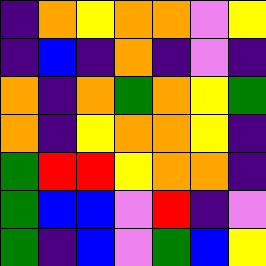[["indigo", "orange", "yellow", "orange", "orange", "violet", "yellow"], ["indigo", "blue", "indigo", "orange", "indigo", "violet", "indigo"], ["orange", "indigo", "orange", "green", "orange", "yellow", "green"], ["orange", "indigo", "yellow", "orange", "orange", "yellow", "indigo"], ["green", "red", "red", "yellow", "orange", "orange", "indigo"], ["green", "blue", "blue", "violet", "red", "indigo", "violet"], ["green", "indigo", "blue", "violet", "green", "blue", "yellow"]]